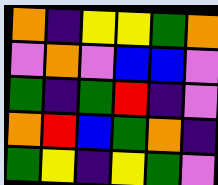[["orange", "indigo", "yellow", "yellow", "green", "orange"], ["violet", "orange", "violet", "blue", "blue", "violet"], ["green", "indigo", "green", "red", "indigo", "violet"], ["orange", "red", "blue", "green", "orange", "indigo"], ["green", "yellow", "indigo", "yellow", "green", "violet"]]